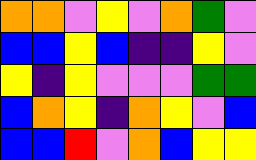[["orange", "orange", "violet", "yellow", "violet", "orange", "green", "violet"], ["blue", "blue", "yellow", "blue", "indigo", "indigo", "yellow", "violet"], ["yellow", "indigo", "yellow", "violet", "violet", "violet", "green", "green"], ["blue", "orange", "yellow", "indigo", "orange", "yellow", "violet", "blue"], ["blue", "blue", "red", "violet", "orange", "blue", "yellow", "yellow"]]